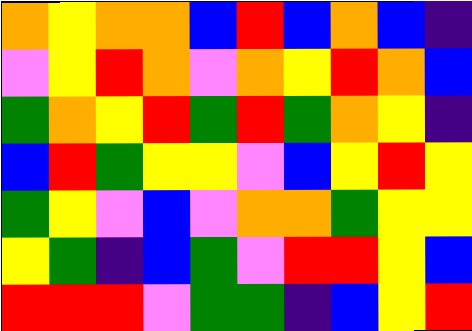[["orange", "yellow", "orange", "orange", "blue", "red", "blue", "orange", "blue", "indigo"], ["violet", "yellow", "red", "orange", "violet", "orange", "yellow", "red", "orange", "blue"], ["green", "orange", "yellow", "red", "green", "red", "green", "orange", "yellow", "indigo"], ["blue", "red", "green", "yellow", "yellow", "violet", "blue", "yellow", "red", "yellow"], ["green", "yellow", "violet", "blue", "violet", "orange", "orange", "green", "yellow", "yellow"], ["yellow", "green", "indigo", "blue", "green", "violet", "red", "red", "yellow", "blue"], ["red", "red", "red", "violet", "green", "green", "indigo", "blue", "yellow", "red"]]